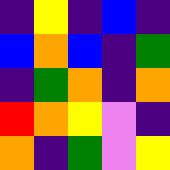[["indigo", "yellow", "indigo", "blue", "indigo"], ["blue", "orange", "blue", "indigo", "green"], ["indigo", "green", "orange", "indigo", "orange"], ["red", "orange", "yellow", "violet", "indigo"], ["orange", "indigo", "green", "violet", "yellow"]]